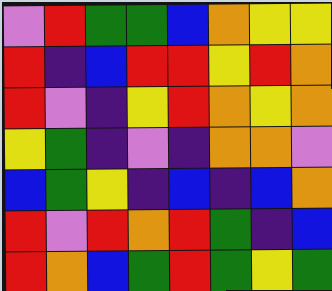[["violet", "red", "green", "green", "blue", "orange", "yellow", "yellow"], ["red", "indigo", "blue", "red", "red", "yellow", "red", "orange"], ["red", "violet", "indigo", "yellow", "red", "orange", "yellow", "orange"], ["yellow", "green", "indigo", "violet", "indigo", "orange", "orange", "violet"], ["blue", "green", "yellow", "indigo", "blue", "indigo", "blue", "orange"], ["red", "violet", "red", "orange", "red", "green", "indigo", "blue"], ["red", "orange", "blue", "green", "red", "green", "yellow", "green"]]